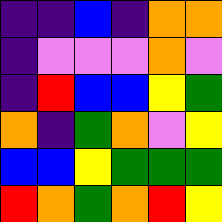[["indigo", "indigo", "blue", "indigo", "orange", "orange"], ["indigo", "violet", "violet", "violet", "orange", "violet"], ["indigo", "red", "blue", "blue", "yellow", "green"], ["orange", "indigo", "green", "orange", "violet", "yellow"], ["blue", "blue", "yellow", "green", "green", "green"], ["red", "orange", "green", "orange", "red", "yellow"]]